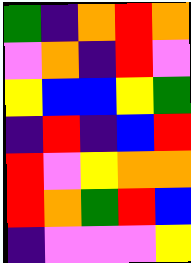[["green", "indigo", "orange", "red", "orange"], ["violet", "orange", "indigo", "red", "violet"], ["yellow", "blue", "blue", "yellow", "green"], ["indigo", "red", "indigo", "blue", "red"], ["red", "violet", "yellow", "orange", "orange"], ["red", "orange", "green", "red", "blue"], ["indigo", "violet", "violet", "violet", "yellow"]]